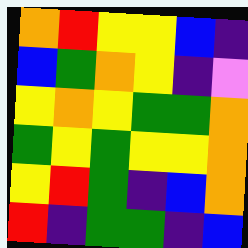[["orange", "red", "yellow", "yellow", "blue", "indigo"], ["blue", "green", "orange", "yellow", "indigo", "violet"], ["yellow", "orange", "yellow", "green", "green", "orange"], ["green", "yellow", "green", "yellow", "yellow", "orange"], ["yellow", "red", "green", "indigo", "blue", "orange"], ["red", "indigo", "green", "green", "indigo", "blue"]]